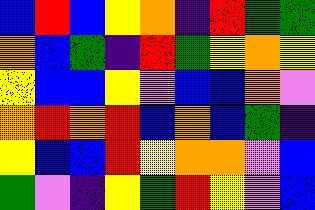[["blue", "red", "blue", "yellow", "orange", "indigo", "red", "green", "green"], ["orange", "blue", "green", "indigo", "red", "green", "yellow", "orange", "yellow"], ["yellow", "blue", "blue", "yellow", "violet", "blue", "blue", "orange", "violet"], ["orange", "red", "orange", "red", "blue", "orange", "blue", "green", "indigo"], ["yellow", "blue", "blue", "red", "yellow", "orange", "orange", "violet", "blue"], ["green", "violet", "indigo", "yellow", "green", "red", "yellow", "violet", "blue"]]